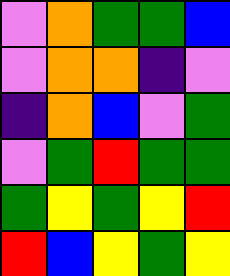[["violet", "orange", "green", "green", "blue"], ["violet", "orange", "orange", "indigo", "violet"], ["indigo", "orange", "blue", "violet", "green"], ["violet", "green", "red", "green", "green"], ["green", "yellow", "green", "yellow", "red"], ["red", "blue", "yellow", "green", "yellow"]]